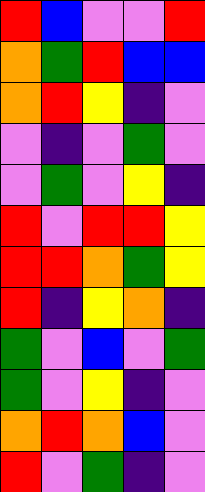[["red", "blue", "violet", "violet", "red"], ["orange", "green", "red", "blue", "blue"], ["orange", "red", "yellow", "indigo", "violet"], ["violet", "indigo", "violet", "green", "violet"], ["violet", "green", "violet", "yellow", "indigo"], ["red", "violet", "red", "red", "yellow"], ["red", "red", "orange", "green", "yellow"], ["red", "indigo", "yellow", "orange", "indigo"], ["green", "violet", "blue", "violet", "green"], ["green", "violet", "yellow", "indigo", "violet"], ["orange", "red", "orange", "blue", "violet"], ["red", "violet", "green", "indigo", "violet"]]